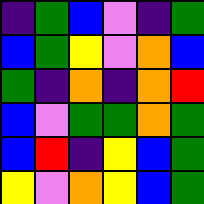[["indigo", "green", "blue", "violet", "indigo", "green"], ["blue", "green", "yellow", "violet", "orange", "blue"], ["green", "indigo", "orange", "indigo", "orange", "red"], ["blue", "violet", "green", "green", "orange", "green"], ["blue", "red", "indigo", "yellow", "blue", "green"], ["yellow", "violet", "orange", "yellow", "blue", "green"]]